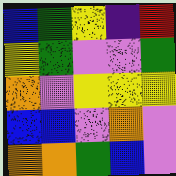[["blue", "green", "yellow", "indigo", "red"], ["yellow", "green", "violet", "violet", "green"], ["orange", "violet", "yellow", "yellow", "yellow"], ["blue", "blue", "violet", "orange", "violet"], ["orange", "orange", "green", "blue", "violet"]]